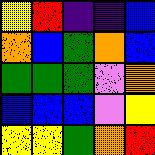[["yellow", "red", "indigo", "indigo", "blue"], ["orange", "blue", "green", "orange", "blue"], ["green", "green", "green", "violet", "orange"], ["blue", "blue", "blue", "violet", "yellow"], ["yellow", "yellow", "green", "orange", "red"]]